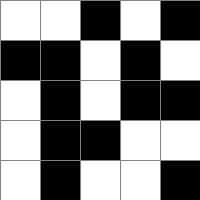[["white", "white", "black", "white", "black"], ["black", "black", "white", "black", "white"], ["white", "black", "white", "black", "black"], ["white", "black", "black", "white", "white"], ["white", "black", "white", "white", "black"]]